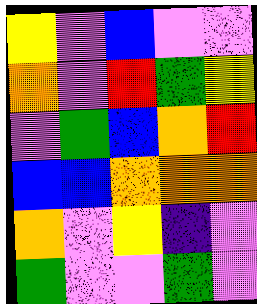[["yellow", "violet", "blue", "violet", "violet"], ["orange", "violet", "red", "green", "yellow"], ["violet", "green", "blue", "orange", "red"], ["blue", "blue", "orange", "orange", "orange"], ["orange", "violet", "yellow", "indigo", "violet"], ["green", "violet", "violet", "green", "violet"]]